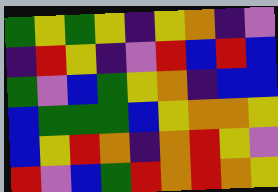[["green", "yellow", "green", "yellow", "indigo", "yellow", "orange", "indigo", "violet"], ["indigo", "red", "yellow", "indigo", "violet", "red", "blue", "red", "blue"], ["green", "violet", "blue", "green", "yellow", "orange", "indigo", "blue", "blue"], ["blue", "green", "green", "green", "blue", "yellow", "orange", "orange", "yellow"], ["blue", "yellow", "red", "orange", "indigo", "orange", "red", "yellow", "violet"], ["red", "violet", "blue", "green", "red", "orange", "red", "orange", "yellow"]]